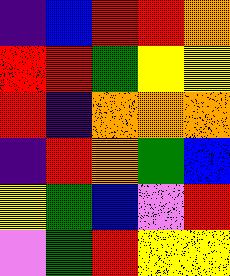[["indigo", "blue", "red", "red", "orange"], ["red", "red", "green", "yellow", "yellow"], ["red", "indigo", "orange", "orange", "orange"], ["indigo", "red", "orange", "green", "blue"], ["yellow", "green", "blue", "violet", "red"], ["violet", "green", "red", "yellow", "yellow"]]